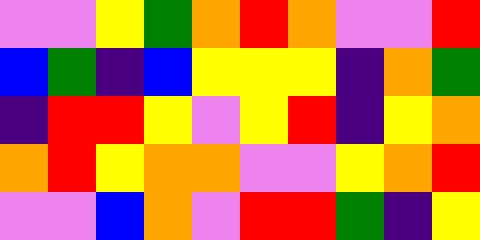[["violet", "violet", "yellow", "green", "orange", "red", "orange", "violet", "violet", "red"], ["blue", "green", "indigo", "blue", "yellow", "yellow", "yellow", "indigo", "orange", "green"], ["indigo", "red", "red", "yellow", "violet", "yellow", "red", "indigo", "yellow", "orange"], ["orange", "red", "yellow", "orange", "orange", "violet", "violet", "yellow", "orange", "red"], ["violet", "violet", "blue", "orange", "violet", "red", "red", "green", "indigo", "yellow"]]